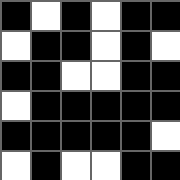[["black", "white", "black", "white", "black", "black"], ["white", "black", "black", "white", "black", "white"], ["black", "black", "white", "white", "black", "black"], ["white", "black", "black", "black", "black", "black"], ["black", "black", "black", "black", "black", "white"], ["white", "black", "white", "white", "black", "black"]]